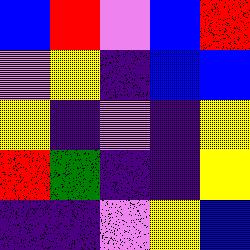[["blue", "red", "violet", "blue", "red"], ["violet", "yellow", "indigo", "blue", "blue"], ["yellow", "indigo", "violet", "indigo", "yellow"], ["red", "green", "indigo", "indigo", "yellow"], ["indigo", "indigo", "violet", "yellow", "blue"]]